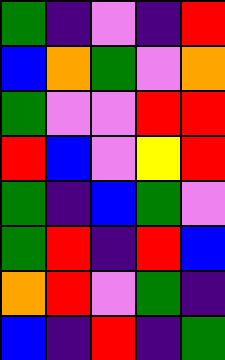[["green", "indigo", "violet", "indigo", "red"], ["blue", "orange", "green", "violet", "orange"], ["green", "violet", "violet", "red", "red"], ["red", "blue", "violet", "yellow", "red"], ["green", "indigo", "blue", "green", "violet"], ["green", "red", "indigo", "red", "blue"], ["orange", "red", "violet", "green", "indigo"], ["blue", "indigo", "red", "indigo", "green"]]